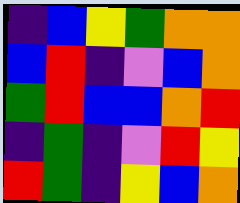[["indigo", "blue", "yellow", "green", "orange", "orange"], ["blue", "red", "indigo", "violet", "blue", "orange"], ["green", "red", "blue", "blue", "orange", "red"], ["indigo", "green", "indigo", "violet", "red", "yellow"], ["red", "green", "indigo", "yellow", "blue", "orange"]]